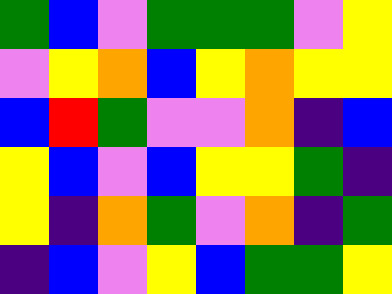[["green", "blue", "violet", "green", "green", "green", "violet", "yellow"], ["violet", "yellow", "orange", "blue", "yellow", "orange", "yellow", "yellow"], ["blue", "red", "green", "violet", "violet", "orange", "indigo", "blue"], ["yellow", "blue", "violet", "blue", "yellow", "yellow", "green", "indigo"], ["yellow", "indigo", "orange", "green", "violet", "orange", "indigo", "green"], ["indigo", "blue", "violet", "yellow", "blue", "green", "green", "yellow"]]